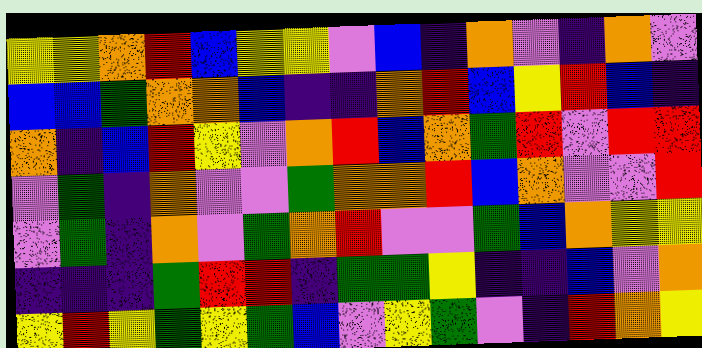[["yellow", "yellow", "orange", "red", "blue", "yellow", "yellow", "violet", "blue", "indigo", "orange", "violet", "indigo", "orange", "violet"], ["blue", "blue", "green", "orange", "orange", "blue", "indigo", "indigo", "orange", "red", "blue", "yellow", "red", "blue", "indigo"], ["orange", "indigo", "blue", "red", "yellow", "violet", "orange", "red", "blue", "orange", "green", "red", "violet", "red", "red"], ["violet", "green", "indigo", "orange", "violet", "violet", "green", "orange", "orange", "red", "blue", "orange", "violet", "violet", "red"], ["violet", "green", "indigo", "orange", "violet", "green", "orange", "red", "violet", "violet", "green", "blue", "orange", "yellow", "yellow"], ["indigo", "indigo", "indigo", "green", "red", "red", "indigo", "green", "green", "yellow", "indigo", "indigo", "blue", "violet", "orange"], ["yellow", "red", "yellow", "green", "yellow", "green", "blue", "violet", "yellow", "green", "violet", "indigo", "red", "orange", "yellow"]]